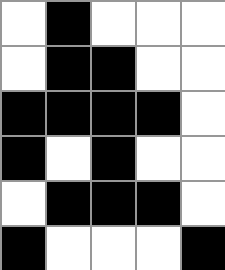[["white", "black", "white", "white", "white"], ["white", "black", "black", "white", "white"], ["black", "black", "black", "black", "white"], ["black", "white", "black", "white", "white"], ["white", "black", "black", "black", "white"], ["black", "white", "white", "white", "black"]]